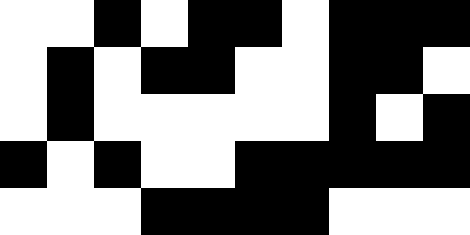[["white", "white", "black", "white", "black", "black", "white", "black", "black", "black"], ["white", "black", "white", "black", "black", "white", "white", "black", "black", "white"], ["white", "black", "white", "white", "white", "white", "white", "black", "white", "black"], ["black", "white", "black", "white", "white", "black", "black", "black", "black", "black"], ["white", "white", "white", "black", "black", "black", "black", "white", "white", "white"]]